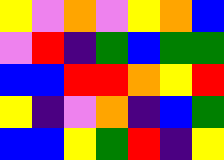[["yellow", "violet", "orange", "violet", "yellow", "orange", "blue"], ["violet", "red", "indigo", "green", "blue", "green", "green"], ["blue", "blue", "red", "red", "orange", "yellow", "red"], ["yellow", "indigo", "violet", "orange", "indigo", "blue", "green"], ["blue", "blue", "yellow", "green", "red", "indigo", "yellow"]]